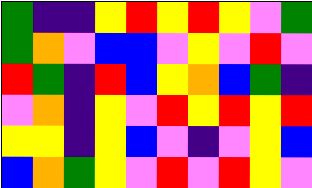[["green", "indigo", "indigo", "yellow", "red", "yellow", "red", "yellow", "violet", "green"], ["green", "orange", "violet", "blue", "blue", "violet", "yellow", "violet", "red", "violet"], ["red", "green", "indigo", "red", "blue", "yellow", "orange", "blue", "green", "indigo"], ["violet", "orange", "indigo", "yellow", "violet", "red", "yellow", "red", "yellow", "red"], ["yellow", "yellow", "indigo", "yellow", "blue", "violet", "indigo", "violet", "yellow", "blue"], ["blue", "orange", "green", "yellow", "violet", "red", "violet", "red", "yellow", "violet"]]